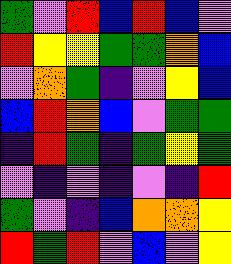[["green", "violet", "red", "blue", "red", "blue", "violet"], ["red", "yellow", "yellow", "green", "green", "orange", "blue"], ["violet", "orange", "green", "indigo", "violet", "yellow", "blue"], ["blue", "red", "orange", "blue", "violet", "green", "green"], ["indigo", "red", "green", "indigo", "green", "yellow", "green"], ["violet", "indigo", "violet", "indigo", "violet", "indigo", "red"], ["green", "violet", "indigo", "blue", "orange", "orange", "yellow"], ["red", "green", "red", "violet", "blue", "violet", "yellow"]]